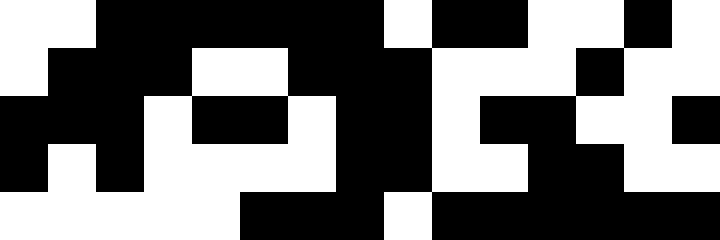[["white", "white", "black", "black", "black", "black", "black", "black", "white", "black", "black", "white", "white", "black", "white"], ["white", "black", "black", "black", "white", "white", "black", "black", "black", "white", "white", "white", "black", "white", "white"], ["black", "black", "black", "white", "black", "black", "white", "black", "black", "white", "black", "black", "white", "white", "black"], ["black", "white", "black", "white", "white", "white", "white", "black", "black", "white", "white", "black", "black", "white", "white"], ["white", "white", "white", "white", "white", "black", "black", "black", "white", "black", "black", "black", "black", "black", "black"]]